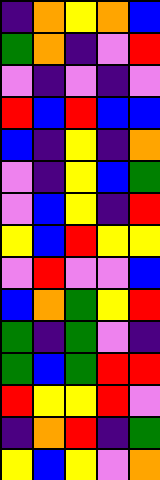[["indigo", "orange", "yellow", "orange", "blue"], ["green", "orange", "indigo", "violet", "red"], ["violet", "indigo", "violet", "indigo", "violet"], ["red", "blue", "red", "blue", "blue"], ["blue", "indigo", "yellow", "indigo", "orange"], ["violet", "indigo", "yellow", "blue", "green"], ["violet", "blue", "yellow", "indigo", "red"], ["yellow", "blue", "red", "yellow", "yellow"], ["violet", "red", "violet", "violet", "blue"], ["blue", "orange", "green", "yellow", "red"], ["green", "indigo", "green", "violet", "indigo"], ["green", "blue", "green", "red", "red"], ["red", "yellow", "yellow", "red", "violet"], ["indigo", "orange", "red", "indigo", "green"], ["yellow", "blue", "yellow", "violet", "orange"]]